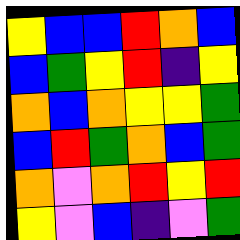[["yellow", "blue", "blue", "red", "orange", "blue"], ["blue", "green", "yellow", "red", "indigo", "yellow"], ["orange", "blue", "orange", "yellow", "yellow", "green"], ["blue", "red", "green", "orange", "blue", "green"], ["orange", "violet", "orange", "red", "yellow", "red"], ["yellow", "violet", "blue", "indigo", "violet", "green"]]